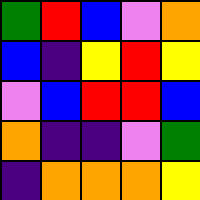[["green", "red", "blue", "violet", "orange"], ["blue", "indigo", "yellow", "red", "yellow"], ["violet", "blue", "red", "red", "blue"], ["orange", "indigo", "indigo", "violet", "green"], ["indigo", "orange", "orange", "orange", "yellow"]]